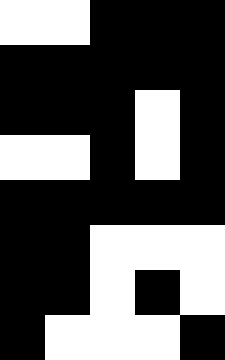[["white", "white", "black", "black", "black"], ["black", "black", "black", "black", "black"], ["black", "black", "black", "white", "black"], ["white", "white", "black", "white", "black"], ["black", "black", "black", "black", "black"], ["black", "black", "white", "white", "white"], ["black", "black", "white", "black", "white"], ["black", "white", "white", "white", "black"]]